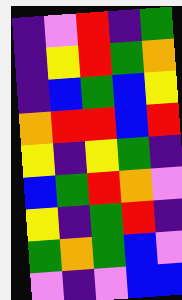[["indigo", "violet", "red", "indigo", "green"], ["indigo", "yellow", "red", "green", "orange"], ["indigo", "blue", "green", "blue", "yellow"], ["orange", "red", "red", "blue", "red"], ["yellow", "indigo", "yellow", "green", "indigo"], ["blue", "green", "red", "orange", "violet"], ["yellow", "indigo", "green", "red", "indigo"], ["green", "orange", "green", "blue", "violet"], ["violet", "indigo", "violet", "blue", "blue"]]